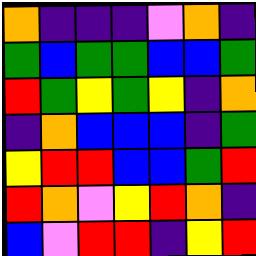[["orange", "indigo", "indigo", "indigo", "violet", "orange", "indigo"], ["green", "blue", "green", "green", "blue", "blue", "green"], ["red", "green", "yellow", "green", "yellow", "indigo", "orange"], ["indigo", "orange", "blue", "blue", "blue", "indigo", "green"], ["yellow", "red", "red", "blue", "blue", "green", "red"], ["red", "orange", "violet", "yellow", "red", "orange", "indigo"], ["blue", "violet", "red", "red", "indigo", "yellow", "red"]]